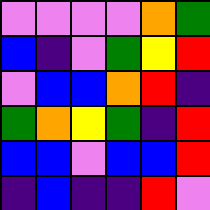[["violet", "violet", "violet", "violet", "orange", "green"], ["blue", "indigo", "violet", "green", "yellow", "red"], ["violet", "blue", "blue", "orange", "red", "indigo"], ["green", "orange", "yellow", "green", "indigo", "red"], ["blue", "blue", "violet", "blue", "blue", "red"], ["indigo", "blue", "indigo", "indigo", "red", "violet"]]